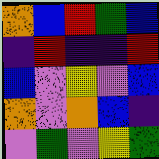[["orange", "blue", "red", "green", "blue"], ["indigo", "red", "indigo", "indigo", "red"], ["blue", "violet", "yellow", "violet", "blue"], ["orange", "violet", "orange", "blue", "indigo"], ["violet", "green", "violet", "yellow", "green"]]